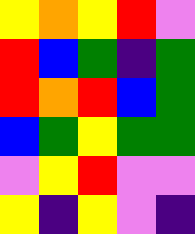[["yellow", "orange", "yellow", "red", "violet"], ["red", "blue", "green", "indigo", "green"], ["red", "orange", "red", "blue", "green"], ["blue", "green", "yellow", "green", "green"], ["violet", "yellow", "red", "violet", "violet"], ["yellow", "indigo", "yellow", "violet", "indigo"]]